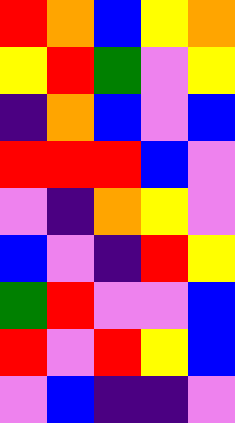[["red", "orange", "blue", "yellow", "orange"], ["yellow", "red", "green", "violet", "yellow"], ["indigo", "orange", "blue", "violet", "blue"], ["red", "red", "red", "blue", "violet"], ["violet", "indigo", "orange", "yellow", "violet"], ["blue", "violet", "indigo", "red", "yellow"], ["green", "red", "violet", "violet", "blue"], ["red", "violet", "red", "yellow", "blue"], ["violet", "blue", "indigo", "indigo", "violet"]]